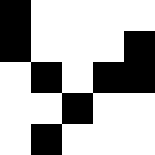[["black", "white", "white", "white", "white"], ["black", "white", "white", "white", "black"], ["white", "black", "white", "black", "black"], ["white", "white", "black", "white", "white"], ["white", "black", "white", "white", "white"]]